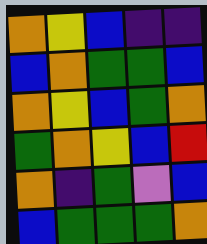[["orange", "yellow", "blue", "indigo", "indigo"], ["blue", "orange", "green", "green", "blue"], ["orange", "yellow", "blue", "green", "orange"], ["green", "orange", "yellow", "blue", "red"], ["orange", "indigo", "green", "violet", "blue"], ["blue", "green", "green", "green", "orange"]]